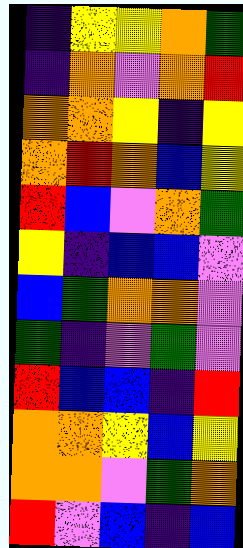[["indigo", "yellow", "yellow", "orange", "green"], ["indigo", "orange", "violet", "orange", "red"], ["orange", "orange", "yellow", "indigo", "yellow"], ["orange", "red", "orange", "blue", "yellow"], ["red", "blue", "violet", "orange", "green"], ["yellow", "indigo", "blue", "blue", "violet"], ["blue", "green", "orange", "orange", "violet"], ["green", "indigo", "violet", "green", "violet"], ["red", "blue", "blue", "indigo", "red"], ["orange", "orange", "yellow", "blue", "yellow"], ["orange", "orange", "violet", "green", "orange"], ["red", "violet", "blue", "indigo", "blue"]]